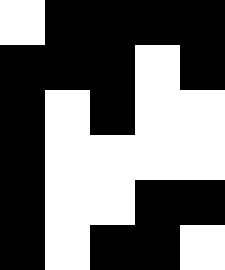[["white", "black", "black", "black", "black"], ["black", "black", "black", "white", "black"], ["black", "white", "black", "white", "white"], ["black", "white", "white", "white", "white"], ["black", "white", "white", "black", "black"], ["black", "white", "black", "black", "white"]]